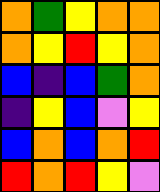[["orange", "green", "yellow", "orange", "orange"], ["orange", "yellow", "red", "yellow", "orange"], ["blue", "indigo", "blue", "green", "orange"], ["indigo", "yellow", "blue", "violet", "yellow"], ["blue", "orange", "blue", "orange", "red"], ["red", "orange", "red", "yellow", "violet"]]